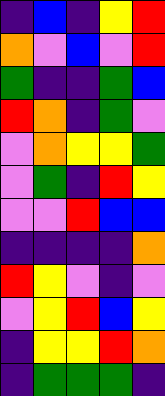[["indigo", "blue", "indigo", "yellow", "red"], ["orange", "violet", "blue", "violet", "red"], ["green", "indigo", "indigo", "green", "blue"], ["red", "orange", "indigo", "green", "violet"], ["violet", "orange", "yellow", "yellow", "green"], ["violet", "green", "indigo", "red", "yellow"], ["violet", "violet", "red", "blue", "blue"], ["indigo", "indigo", "indigo", "indigo", "orange"], ["red", "yellow", "violet", "indigo", "violet"], ["violet", "yellow", "red", "blue", "yellow"], ["indigo", "yellow", "yellow", "red", "orange"], ["indigo", "green", "green", "green", "indigo"]]